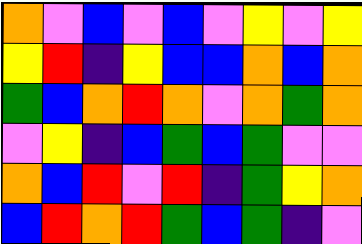[["orange", "violet", "blue", "violet", "blue", "violet", "yellow", "violet", "yellow"], ["yellow", "red", "indigo", "yellow", "blue", "blue", "orange", "blue", "orange"], ["green", "blue", "orange", "red", "orange", "violet", "orange", "green", "orange"], ["violet", "yellow", "indigo", "blue", "green", "blue", "green", "violet", "violet"], ["orange", "blue", "red", "violet", "red", "indigo", "green", "yellow", "orange"], ["blue", "red", "orange", "red", "green", "blue", "green", "indigo", "violet"]]